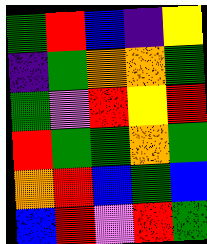[["green", "red", "blue", "indigo", "yellow"], ["indigo", "green", "orange", "orange", "green"], ["green", "violet", "red", "yellow", "red"], ["red", "green", "green", "orange", "green"], ["orange", "red", "blue", "green", "blue"], ["blue", "red", "violet", "red", "green"]]